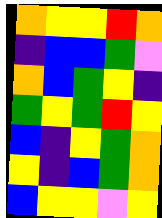[["orange", "yellow", "yellow", "red", "orange"], ["indigo", "blue", "blue", "green", "violet"], ["orange", "blue", "green", "yellow", "indigo"], ["green", "yellow", "green", "red", "yellow"], ["blue", "indigo", "yellow", "green", "orange"], ["yellow", "indigo", "blue", "green", "orange"], ["blue", "yellow", "yellow", "violet", "yellow"]]